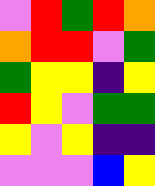[["violet", "red", "green", "red", "orange"], ["orange", "red", "red", "violet", "green"], ["green", "yellow", "yellow", "indigo", "yellow"], ["red", "yellow", "violet", "green", "green"], ["yellow", "violet", "yellow", "indigo", "indigo"], ["violet", "violet", "violet", "blue", "yellow"]]